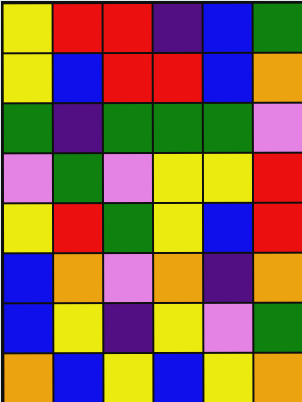[["yellow", "red", "red", "indigo", "blue", "green"], ["yellow", "blue", "red", "red", "blue", "orange"], ["green", "indigo", "green", "green", "green", "violet"], ["violet", "green", "violet", "yellow", "yellow", "red"], ["yellow", "red", "green", "yellow", "blue", "red"], ["blue", "orange", "violet", "orange", "indigo", "orange"], ["blue", "yellow", "indigo", "yellow", "violet", "green"], ["orange", "blue", "yellow", "blue", "yellow", "orange"]]